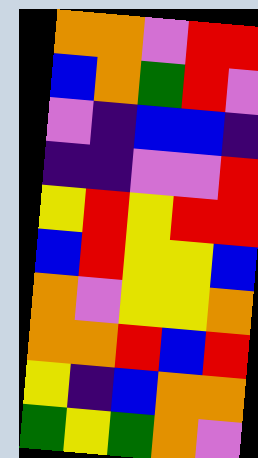[["orange", "orange", "violet", "red", "red"], ["blue", "orange", "green", "red", "violet"], ["violet", "indigo", "blue", "blue", "indigo"], ["indigo", "indigo", "violet", "violet", "red"], ["yellow", "red", "yellow", "red", "red"], ["blue", "red", "yellow", "yellow", "blue"], ["orange", "violet", "yellow", "yellow", "orange"], ["orange", "orange", "red", "blue", "red"], ["yellow", "indigo", "blue", "orange", "orange"], ["green", "yellow", "green", "orange", "violet"]]